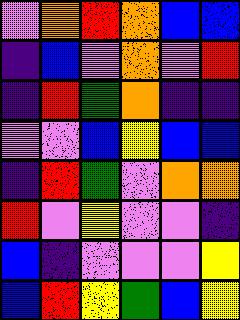[["violet", "orange", "red", "orange", "blue", "blue"], ["indigo", "blue", "violet", "orange", "violet", "red"], ["indigo", "red", "green", "orange", "indigo", "indigo"], ["violet", "violet", "blue", "yellow", "blue", "blue"], ["indigo", "red", "green", "violet", "orange", "orange"], ["red", "violet", "yellow", "violet", "violet", "indigo"], ["blue", "indigo", "violet", "violet", "violet", "yellow"], ["blue", "red", "yellow", "green", "blue", "yellow"]]